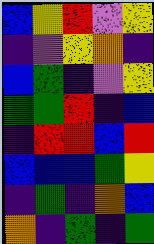[["blue", "yellow", "red", "violet", "yellow"], ["indigo", "violet", "yellow", "orange", "indigo"], ["blue", "green", "indigo", "violet", "yellow"], ["green", "green", "red", "indigo", "blue"], ["indigo", "red", "red", "blue", "red"], ["blue", "blue", "blue", "green", "yellow"], ["indigo", "green", "indigo", "orange", "blue"], ["orange", "indigo", "green", "indigo", "green"]]